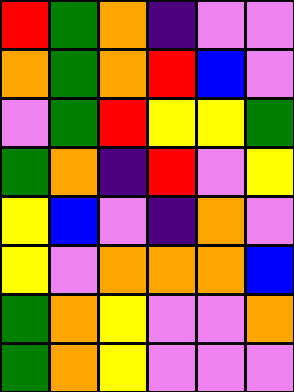[["red", "green", "orange", "indigo", "violet", "violet"], ["orange", "green", "orange", "red", "blue", "violet"], ["violet", "green", "red", "yellow", "yellow", "green"], ["green", "orange", "indigo", "red", "violet", "yellow"], ["yellow", "blue", "violet", "indigo", "orange", "violet"], ["yellow", "violet", "orange", "orange", "orange", "blue"], ["green", "orange", "yellow", "violet", "violet", "orange"], ["green", "orange", "yellow", "violet", "violet", "violet"]]